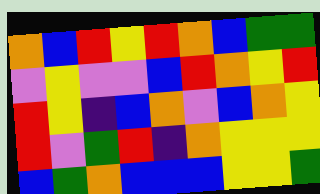[["orange", "blue", "red", "yellow", "red", "orange", "blue", "green", "green"], ["violet", "yellow", "violet", "violet", "blue", "red", "orange", "yellow", "red"], ["red", "yellow", "indigo", "blue", "orange", "violet", "blue", "orange", "yellow"], ["red", "violet", "green", "red", "indigo", "orange", "yellow", "yellow", "yellow"], ["blue", "green", "orange", "blue", "blue", "blue", "yellow", "yellow", "green"]]